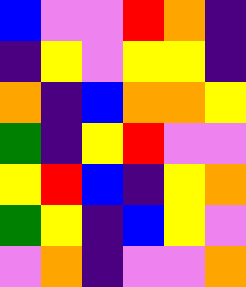[["blue", "violet", "violet", "red", "orange", "indigo"], ["indigo", "yellow", "violet", "yellow", "yellow", "indigo"], ["orange", "indigo", "blue", "orange", "orange", "yellow"], ["green", "indigo", "yellow", "red", "violet", "violet"], ["yellow", "red", "blue", "indigo", "yellow", "orange"], ["green", "yellow", "indigo", "blue", "yellow", "violet"], ["violet", "orange", "indigo", "violet", "violet", "orange"]]